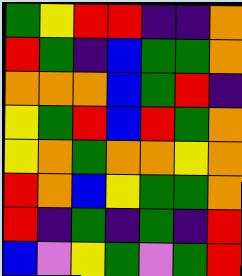[["green", "yellow", "red", "red", "indigo", "indigo", "orange"], ["red", "green", "indigo", "blue", "green", "green", "orange"], ["orange", "orange", "orange", "blue", "green", "red", "indigo"], ["yellow", "green", "red", "blue", "red", "green", "orange"], ["yellow", "orange", "green", "orange", "orange", "yellow", "orange"], ["red", "orange", "blue", "yellow", "green", "green", "orange"], ["red", "indigo", "green", "indigo", "green", "indigo", "red"], ["blue", "violet", "yellow", "green", "violet", "green", "red"]]